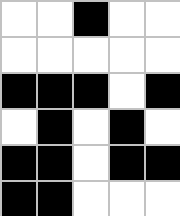[["white", "white", "black", "white", "white"], ["white", "white", "white", "white", "white"], ["black", "black", "black", "white", "black"], ["white", "black", "white", "black", "white"], ["black", "black", "white", "black", "black"], ["black", "black", "white", "white", "white"]]